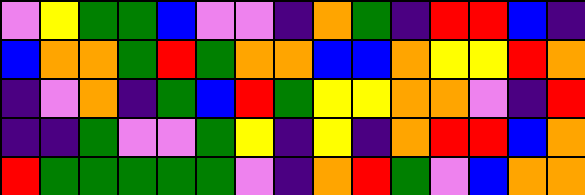[["violet", "yellow", "green", "green", "blue", "violet", "violet", "indigo", "orange", "green", "indigo", "red", "red", "blue", "indigo"], ["blue", "orange", "orange", "green", "red", "green", "orange", "orange", "blue", "blue", "orange", "yellow", "yellow", "red", "orange"], ["indigo", "violet", "orange", "indigo", "green", "blue", "red", "green", "yellow", "yellow", "orange", "orange", "violet", "indigo", "red"], ["indigo", "indigo", "green", "violet", "violet", "green", "yellow", "indigo", "yellow", "indigo", "orange", "red", "red", "blue", "orange"], ["red", "green", "green", "green", "green", "green", "violet", "indigo", "orange", "red", "green", "violet", "blue", "orange", "orange"]]